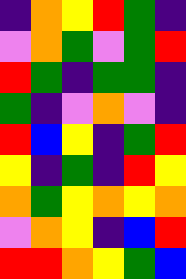[["indigo", "orange", "yellow", "red", "green", "indigo"], ["violet", "orange", "green", "violet", "green", "red"], ["red", "green", "indigo", "green", "green", "indigo"], ["green", "indigo", "violet", "orange", "violet", "indigo"], ["red", "blue", "yellow", "indigo", "green", "red"], ["yellow", "indigo", "green", "indigo", "red", "yellow"], ["orange", "green", "yellow", "orange", "yellow", "orange"], ["violet", "orange", "yellow", "indigo", "blue", "red"], ["red", "red", "orange", "yellow", "green", "blue"]]